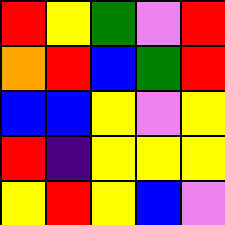[["red", "yellow", "green", "violet", "red"], ["orange", "red", "blue", "green", "red"], ["blue", "blue", "yellow", "violet", "yellow"], ["red", "indigo", "yellow", "yellow", "yellow"], ["yellow", "red", "yellow", "blue", "violet"]]